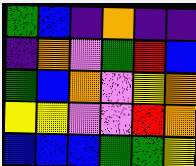[["green", "blue", "indigo", "orange", "indigo", "indigo"], ["indigo", "orange", "violet", "green", "red", "blue"], ["green", "blue", "orange", "violet", "yellow", "orange"], ["yellow", "yellow", "violet", "violet", "red", "orange"], ["blue", "blue", "blue", "green", "green", "yellow"]]